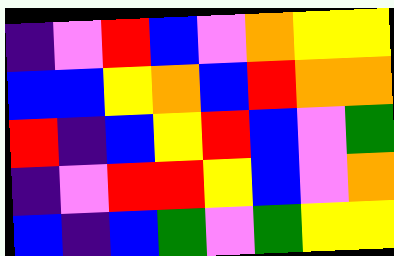[["indigo", "violet", "red", "blue", "violet", "orange", "yellow", "yellow"], ["blue", "blue", "yellow", "orange", "blue", "red", "orange", "orange"], ["red", "indigo", "blue", "yellow", "red", "blue", "violet", "green"], ["indigo", "violet", "red", "red", "yellow", "blue", "violet", "orange"], ["blue", "indigo", "blue", "green", "violet", "green", "yellow", "yellow"]]